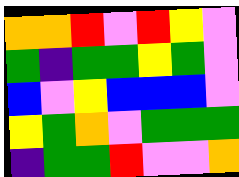[["orange", "orange", "red", "violet", "red", "yellow", "violet"], ["green", "indigo", "green", "green", "yellow", "green", "violet"], ["blue", "violet", "yellow", "blue", "blue", "blue", "violet"], ["yellow", "green", "orange", "violet", "green", "green", "green"], ["indigo", "green", "green", "red", "violet", "violet", "orange"]]